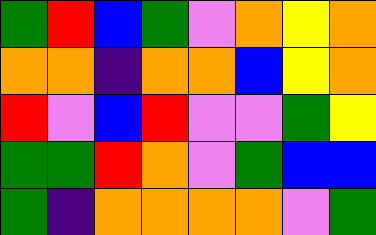[["green", "red", "blue", "green", "violet", "orange", "yellow", "orange"], ["orange", "orange", "indigo", "orange", "orange", "blue", "yellow", "orange"], ["red", "violet", "blue", "red", "violet", "violet", "green", "yellow"], ["green", "green", "red", "orange", "violet", "green", "blue", "blue"], ["green", "indigo", "orange", "orange", "orange", "orange", "violet", "green"]]